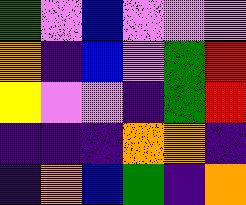[["green", "violet", "blue", "violet", "violet", "violet"], ["orange", "indigo", "blue", "violet", "green", "red"], ["yellow", "violet", "violet", "indigo", "green", "red"], ["indigo", "indigo", "indigo", "orange", "orange", "indigo"], ["indigo", "orange", "blue", "green", "indigo", "orange"]]